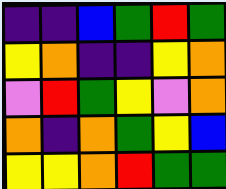[["indigo", "indigo", "blue", "green", "red", "green"], ["yellow", "orange", "indigo", "indigo", "yellow", "orange"], ["violet", "red", "green", "yellow", "violet", "orange"], ["orange", "indigo", "orange", "green", "yellow", "blue"], ["yellow", "yellow", "orange", "red", "green", "green"]]